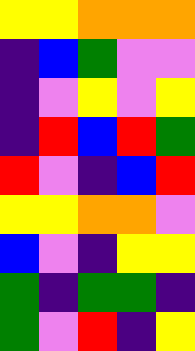[["yellow", "yellow", "orange", "orange", "orange"], ["indigo", "blue", "green", "violet", "violet"], ["indigo", "violet", "yellow", "violet", "yellow"], ["indigo", "red", "blue", "red", "green"], ["red", "violet", "indigo", "blue", "red"], ["yellow", "yellow", "orange", "orange", "violet"], ["blue", "violet", "indigo", "yellow", "yellow"], ["green", "indigo", "green", "green", "indigo"], ["green", "violet", "red", "indigo", "yellow"]]